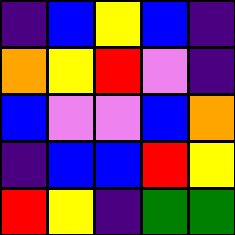[["indigo", "blue", "yellow", "blue", "indigo"], ["orange", "yellow", "red", "violet", "indigo"], ["blue", "violet", "violet", "blue", "orange"], ["indigo", "blue", "blue", "red", "yellow"], ["red", "yellow", "indigo", "green", "green"]]